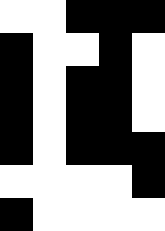[["white", "white", "black", "black", "black"], ["black", "white", "white", "black", "white"], ["black", "white", "black", "black", "white"], ["black", "white", "black", "black", "white"], ["black", "white", "black", "black", "black"], ["white", "white", "white", "white", "black"], ["black", "white", "white", "white", "white"]]